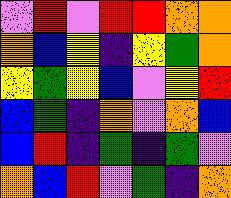[["violet", "red", "violet", "red", "red", "orange", "orange"], ["orange", "blue", "yellow", "indigo", "yellow", "green", "orange"], ["yellow", "green", "yellow", "blue", "violet", "yellow", "red"], ["blue", "green", "indigo", "orange", "violet", "orange", "blue"], ["blue", "red", "indigo", "green", "indigo", "green", "violet"], ["orange", "blue", "red", "violet", "green", "indigo", "orange"]]